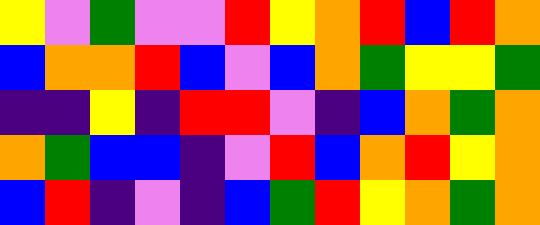[["yellow", "violet", "green", "violet", "violet", "red", "yellow", "orange", "red", "blue", "red", "orange"], ["blue", "orange", "orange", "red", "blue", "violet", "blue", "orange", "green", "yellow", "yellow", "green"], ["indigo", "indigo", "yellow", "indigo", "red", "red", "violet", "indigo", "blue", "orange", "green", "orange"], ["orange", "green", "blue", "blue", "indigo", "violet", "red", "blue", "orange", "red", "yellow", "orange"], ["blue", "red", "indigo", "violet", "indigo", "blue", "green", "red", "yellow", "orange", "green", "orange"]]